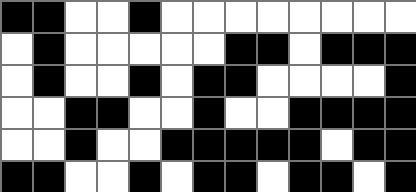[["black", "black", "white", "white", "black", "white", "white", "white", "white", "white", "white", "white", "white"], ["white", "black", "white", "white", "white", "white", "white", "black", "black", "white", "black", "black", "black"], ["white", "black", "white", "white", "black", "white", "black", "black", "white", "white", "white", "white", "black"], ["white", "white", "black", "black", "white", "white", "black", "white", "white", "black", "black", "black", "black"], ["white", "white", "black", "white", "white", "black", "black", "black", "black", "black", "white", "black", "black"], ["black", "black", "white", "white", "black", "white", "black", "black", "white", "black", "black", "white", "black"]]